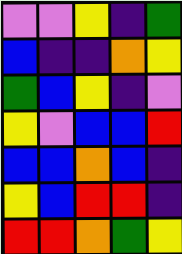[["violet", "violet", "yellow", "indigo", "green"], ["blue", "indigo", "indigo", "orange", "yellow"], ["green", "blue", "yellow", "indigo", "violet"], ["yellow", "violet", "blue", "blue", "red"], ["blue", "blue", "orange", "blue", "indigo"], ["yellow", "blue", "red", "red", "indigo"], ["red", "red", "orange", "green", "yellow"]]